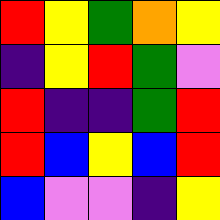[["red", "yellow", "green", "orange", "yellow"], ["indigo", "yellow", "red", "green", "violet"], ["red", "indigo", "indigo", "green", "red"], ["red", "blue", "yellow", "blue", "red"], ["blue", "violet", "violet", "indigo", "yellow"]]